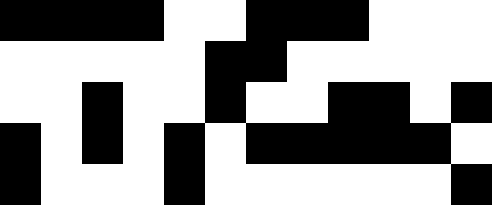[["black", "black", "black", "black", "white", "white", "black", "black", "black", "white", "white", "white"], ["white", "white", "white", "white", "white", "black", "black", "white", "white", "white", "white", "white"], ["white", "white", "black", "white", "white", "black", "white", "white", "black", "black", "white", "black"], ["black", "white", "black", "white", "black", "white", "black", "black", "black", "black", "black", "white"], ["black", "white", "white", "white", "black", "white", "white", "white", "white", "white", "white", "black"]]